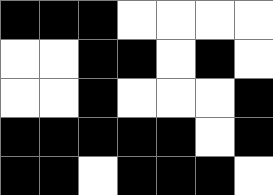[["black", "black", "black", "white", "white", "white", "white"], ["white", "white", "black", "black", "white", "black", "white"], ["white", "white", "black", "white", "white", "white", "black"], ["black", "black", "black", "black", "black", "white", "black"], ["black", "black", "white", "black", "black", "black", "white"]]